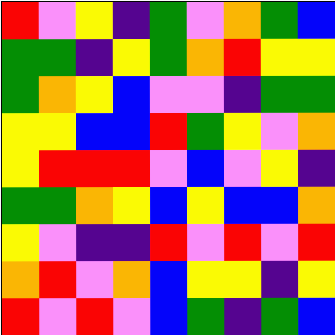[["red", "violet", "yellow", "indigo", "green", "violet", "orange", "green", "blue"], ["green", "green", "indigo", "yellow", "green", "orange", "red", "yellow", "yellow"], ["green", "orange", "yellow", "blue", "violet", "violet", "indigo", "green", "green"], ["yellow", "yellow", "blue", "blue", "red", "green", "yellow", "violet", "orange"], ["yellow", "red", "red", "red", "violet", "blue", "violet", "yellow", "indigo"], ["green", "green", "orange", "yellow", "blue", "yellow", "blue", "blue", "orange"], ["yellow", "violet", "indigo", "indigo", "red", "violet", "red", "violet", "red"], ["orange", "red", "violet", "orange", "blue", "yellow", "yellow", "indigo", "yellow"], ["red", "violet", "red", "violet", "blue", "green", "indigo", "green", "blue"]]